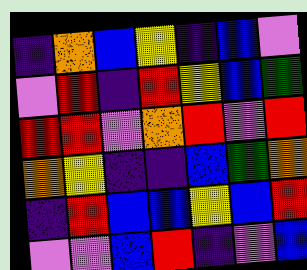[["indigo", "orange", "blue", "yellow", "indigo", "blue", "violet"], ["violet", "red", "indigo", "red", "yellow", "blue", "green"], ["red", "red", "violet", "orange", "red", "violet", "red"], ["orange", "yellow", "indigo", "indigo", "blue", "green", "orange"], ["indigo", "red", "blue", "blue", "yellow", "blue", "red"], ["violet", "violet", "blue", "red", "indigo", "violet", "blue"]]